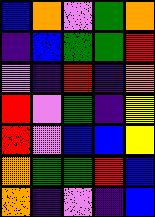[["blue", "orange", "violet", "green", "orange"], ["indigo", "blue", "green", "green", "red"], ["violet", "indigo", "red", "indigo", "orange"], ["red", "violet", "green", "indigo", "yellow"], ["red", "violet", "blue", "blue", "yellow"], ["orange", "green", "green", "red", "blue"], ["orange", "indigo", "violet", "indigo", "blue"]]